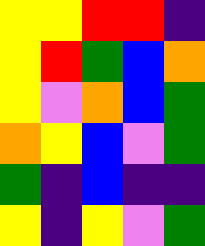[["yellow", "yellow", "red", "red", "indigo"], ["yellow", "red", "green", "blue", "orange"], ["yellow", "violet", "orange", "blue", "green"], ["orange", "yellow", "blue", "violet", "green"], ["green", "indigo", "blue", "indigo", "indigo"], ["yellow", "indigo", "yellow", "violet", "green"]]